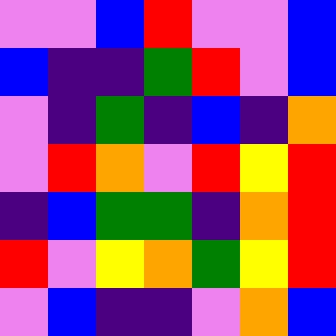[["violet", "violet", "blue", "red", "violet", "violet", "blue"], ["blue", "indigo", "indigo", "green", "red", "violet", "blue"], ["violet", "indigo", "green", "indigo", "blue", "indigo", "orange"], ["violet", "red", "orange", "violet", "red", "yellow", "red"], ["indigo", "blue", "green", "green", "indigo", "orange", "red"], ["red", "violet", "yellow", "orange", "green", "yellow", "red"], ["violet", "blue", "indigo", "indigo", "violet", "orange", "blue"]]